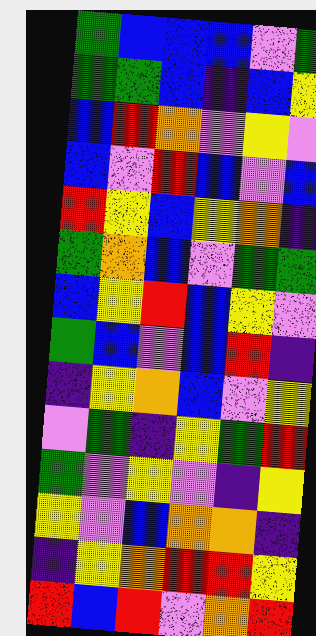[["green", "blue", "blue", "blue", "violet", "green"], ["green", "green", "blue", "indigo", "blue", "yellow"], ["blue", "red", "orange", "violet", "yellow", "violet"], ["blue", "violet", "red", "blue", "violet", "blue"], ["red", "yellow", "blue", "yellow", "orange", "indigo"], ["green", "orange", "blue", "violet", "green", "green"], ["blue", "yellow", "red", "blue", "yellow", "violet"], ["green", "blue", "violet", "blue", "red", "indigo"], ["indigo", "yellow", "orange", "blue", "violet", "yellow"], ["violet", "green", "indigo", "yellow", "green", "red"], ["green", "violet", "yellow", "violet", "indigo", "yellow"], ["yellow", "violet", "blue", "orange", "orange", "indigo"], ["indigo", "yellow", "orange", "red", "red", "yellow"], ["red", "blue", "red", "violet", "orange", "red"]]